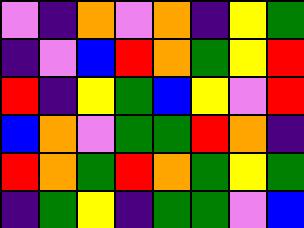[["violet", "indigo", "orange", "violet", "orange", "indigo", "yellow", "green"], ["indigo", "violet", "blue", "red", "orange", "green", "yellow", "red"], ["red", "indigo", "yellow", "green", "blue", "yellow", "violet", "red"], ["blue", "orange", "violet", "green", "green", "red", "orange", "indigo"], ["red", "orange", "green", "red", "orange", "green", "yellow", "green"], ["indigo", "green", "yellow", "indigo", "green", "green", "violet", "blue"]]